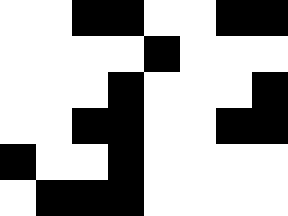[["white", "white", "black", "black", "white", "white", "black", "black"], ["white", "white", "white", "white", "black", "white", "white", "white"], ["white", "white", "white", "black", "white", "white", "white", "black"], ["white", "white", "black", "black", "white", "white", "black", "black"], ["black", "white", "white", "black", "white", "white", "white", "white"], ["white", "black", "black", "black", "white", "white", "white", "white"]]